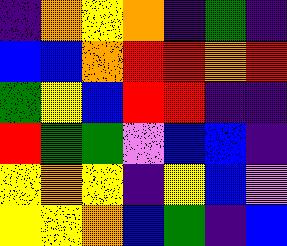[["indigo", "orange", "yellow", "orange", "indigo", "green", "indigo"], ["blue", "blue", "orange", "red", "red", "orange", "red"], ["green", "yellow", "blue", "red", "red", "indigo", "indigo"], ["red", "green", "green", "violet", "blue", "blue", "indigo"], ["yellow", "orange", "yellow", "indigo", "yellow", "blue", "violet"], ["yellow", "yellow", "orange", "blue", "green", "indigo", "blue"]]